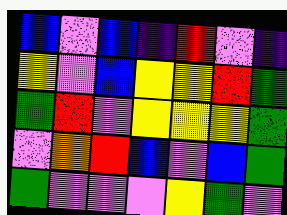[["blue", "violet", "blue", "indigo", "red", "violet", "indigo"], ["yellow", "violet", "blue", "yellow", "yellow", "red", "green"], ["green", "red", "violet", "yellow", "yellow", "yellow", "green"], ["violet", "orange", "red", "blue", "violet", "blue", "green"], ["green", "violet", "violet", "violet", "yellow", "green", "violet"]]